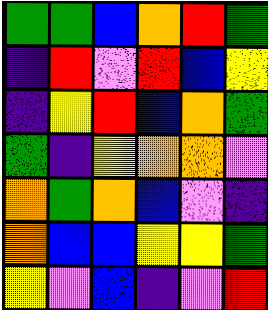[["green", "green", "blue", "orange", "red", "green"], ["indigo", "red", "violet", "red", "blue", "yellow"], ["indigo", "yellow", "red", "blue", "orange", "green"], ["green", "indigo", "yellow", "orange", "orange", "violet"], ["orange", "green", "orange", "blue", "violet", "indigo"], ["orange", "blue", "blue", "yellow", "yellow", "green"], ["yellow", "violet", "blue", "indigo", "violet", "red"]]